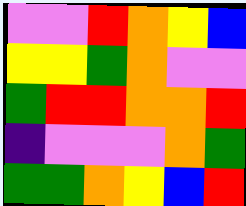[["violet", "violet", "red", "orange", "yellow", "blue"], ["yellow", "yellow", "green", "orange", "violet", "violet"], ["green", "red", "red", "orange", "orange", "red"], ["indigo", "violet", "violet", "violet", "orange", "green"], ["green", "green", "orange", "yellow", "blue", "red"]]